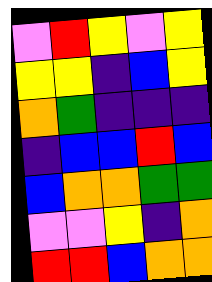[["violet", "red", "yellow", "violet", "yellow"], ["yellow", "yellow", "indigo", "blue", "yellow"], ["orange", "green", "indigo", "indigo", "indigo"], ["indigo", "blue", "blue", "red", "blue"], ["blue", "orange", "orange", "green", "green"], ["violet", "violet", "yellow", "indigo", "orange"], ["red", "red", "blue", "orange", "orange"]]